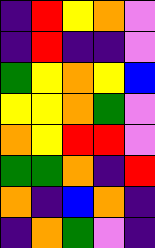[["indigo", "red", "yellow", "orange", "violet"], ["indigo", "red", "indigo", "indigo", "violet"], ["green", "yellow", "orange", "yellow", "blue"], ["yellow", "yellow", "orange", "green", "violet"], ["orange", "yellow", "red", "red", "violet"], ["green", "green", "orange", "indigo", "red"], ["orange", "indigo", "blue", "orange", "indigo"], ["indigo", "orange", "green", "violet", "indigo"]]